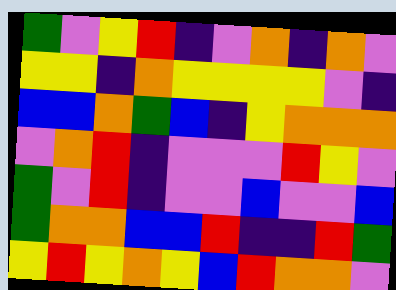[["green", "violet", "yellow", "red", "indigo", "violet", "orange", "indigo", "orange", "violet"], ["yellow", "yellow", "indigo", "orange", "yellow", "yellow", "yellow", "yellow", "violet", "indigo"], ["blue", "blue", "orange", "green", "blue", "indigo", "yellow", "orange", "orange", "orange"], ["violet", "orange", "red", "indigo", "violet", "violet", "violet", "red", "yellow", "violet"], ["green", "violet", "red", "indigo", "violet", "violet", "blue", "violet", "violet", "blue"], ["green", "orange", "orange", "blue", "blue", "red", "indigo", "indigo", "red", "green"], ["yellow", "red", "yellow", "orange", "yellow", "blue", "red", "orange", "orange", "violet"]]